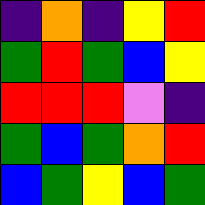[["indigo", "orange", "indigo", "yellow", "red"], ["green", "red", "green", "blue", "yellow"], ["red", "red", "red", "violet", "indigo"], ["green", "blue", "green", "orange", "red"], ["blue", "green", "yellow", "blue", "green"]]